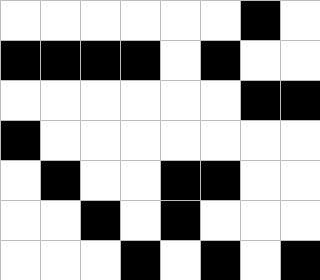[["white", "white", "white", "white", "white", "white", "black", "white"], ["black", "black", "black", "black", "white", "black", "white", "white"], ["white", "white", "white", "white", "white", "white", "black", "black"], ["black", "white", "white", "white", "white", "white", "white", "white"], ["white", "black", "white", "white", "black", "black", "white", "white"], ["white", "white", "black", "white", "black", "white", "white", "white"], ["white", "white", "white", "black", "white", "black", "white", "black"]]